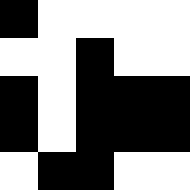[["black", "white", "white", "white", "white"], ["white", "white", "black", "white", "white"], ["black", "white", "black", "black", "black"], ["black", "white", "black", "black", "black"], ["white", "black", "black", "white", "white"]]